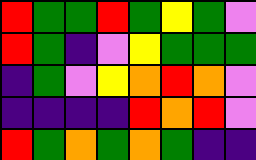[["red", "green", "green", "red", "green", "yellow", "green", "violet"], ["red", "green", "indigo", "violet", "yellow", "green", "green", "green"], ["indigo", "green", "violet", "yellow", "orange", "red", "orange", "violet"], ["indigo", "indigo", "indigo", "indigo", "red", "orange", "red", "violet"], ["red", "green", "orange", "green", "orange", "green", "indigo", "indigo"]]